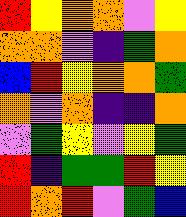[["red", "yellow", "orange", "orange", "violet", "yellow"], ["orange", "orange", "violet", "indigo", "green", "orange"], ["blue", "red", "yellow", "orange", "orange", "green"], ["orange", "violet", "orange", "indigo", "indigo", "orange"], ["violet", "green", "yellow", "violet", "yellow", "green"], ["red", "indigo", "green", "green", "red", "yellow"], ["red", "orange", "red", "violet", "green", "blue"]]